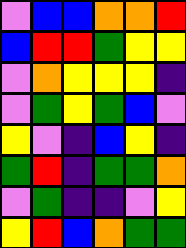[["violet", "blue", "blue", "orange", "orange", "red"], ["blue", "red", "red", "green", "yellow", "yellow"], ["violet", "orange", "yellow", "yellow", "yellow", "indigo"], ["violet", "green", "yellow", "green", "blue", "violet"], ["yellow", "violet", "indigo", "blue", "yellow", "indigo"], ["green", "red", "indigo", "green", "green", "orange"], ["violet", "green", "indigo", "indigo", "violet", "yellow"], ["yellow", "red", "blue", "orange", "green", "green"]]